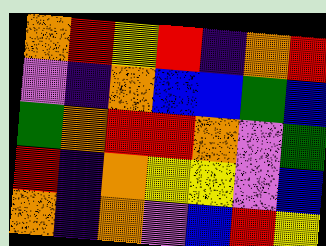[["orange", "red", "yellow", "red", "indigo", "orange", "red"], ["violet", "indigo", "orange", "blue", "blue", "green", "blue"], ["green", "orange", "red", "red", "orange", "violet", "green"], ["red", "indigo", "orange", "yellow", "yellow", "violet", "blue"], ["orange", "indigo", "orange", "violet", "blue", "red", "yellow"]]